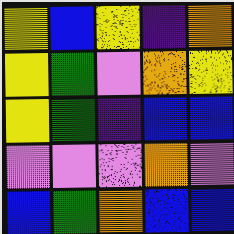[["yellow", "blue", "yellow", "indigo", "orange"], ["yellow", "green", "violet", "orange", "yellow"], ["yellow", "green", "indigo", "blue", "blue"], ["violet", "violet", "violet", "orange", "violet"], ["blue", "green", "orange", "blue", "blue"]]